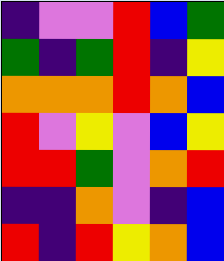[["indigo", "violet", "violet", "red", "blue", "green"], ["green", "indigo", "green", "red", "indigo", "yellow"], ["orange", "orange", "orange", "red", "orange", "blue"], ["red", "violet", "yellow", "violet", "blue", "yellow"], ["red", "red", "green", "violet", "orange", "red"], ["indigo", "indigo", "orange", "violet", "indigo", "blue"], ["red", "indigo", "red", "yellow", "orange", "blue"]]